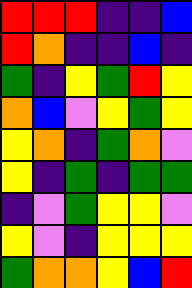[["red", "red", "red", "indigo", "indigo", "blue"], ["red", "orange", "indigo", "indigo", "blue", "indigo"], ["green", "indigo", "yellow", "green", "red", "yellow"], ["orange", "blue", "violet", "yellow", "green", "yellow"], ["yellow", "orange", "indigo", "green", "orange", "violet"], ["yellow", "indigo", "green", "indigo", "green", "green"], ["indigo", "violet", "green", "yellow", "yellow", "violet"], ["yellow", "violet", "indigo", "yellow", "yellow", "yellow"], ["green", "orange", "orange", "yellow", "blue", "red"]]